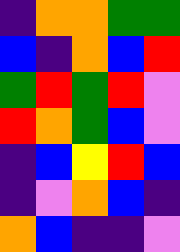[["indigo", "orange", "orange", "green", "green"], ["blue", "indigo", "orange", "blue", "red"], ["green", "red", "green", "red", "violet"], ["red", "orange", "green", "blue", "violet"], ["indigo", "blue", "yellow", "red", "blue"], ["indigo", "violet", "orange", "blue", "indigo"], ["orange", "blue", "indigo", "indigo", "violet"]]